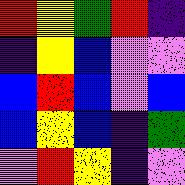[["red", "yellow", "green", "red", "indigo"], ["indigo", "yellow", "blue", "violet", "violet"], ["blue", "red", "blue", "violet", "blue"], ["blue", "yellow", "blue", "indigo", "green"], ["violet", "red", "yellow", "indigo", "violet"]]